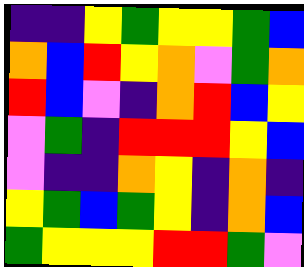[["indigo", "indigo", "yellow", "green", "yellow", "yellow", "green", "blue"], ["orange", "blue", "red", "yellow", "orange", "violet", "green", "orange"], ["red", "blue", "violet", "indigo", "orange", "red", "blue", "yellow"], ["violet", "green", "indigo", "red", "red", "red", "yellow", "blue"], ["violet", "indigo", "indigo", "orange", "yellow", "indigo", "orange", "indigo"], ["yellow", "green", "blue", "green", "yellow", "indigo", "orange", "blue"], ["green", "yellow", "yellow", "yellow", "red", "red", "green", "violet"]]